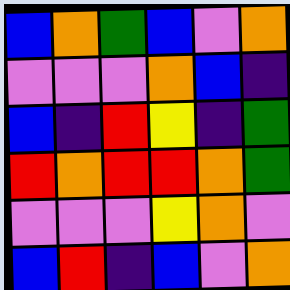[["blue", "orange", "green", "blue", "violet", "orange"], ["violet", "violet", "violet", "orange", "blue", "indigo"], ["blue", "indigo", "red", "yellow", "indigo", "green"], ["red", "orange", "red", "red", "orange", "green"], ["violet", "violet", "violet", "yellow", "orange", "violet"], ["blue", "red", "indigo", "blue", "violet", "orange"]]